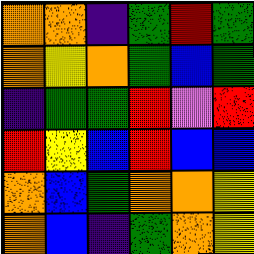[["orange", "orange", "indigo", "green", "red", "green"], ["orange", "yellow", "orange", "green", "blue", "green"], ["indigo", "green", "green", "red", "violet", "red"], ["red", "yellow", "blue", "red", "blue", "blue"], ["orange", "blue", "green", "orange", "orange", "yellow"], ["orange", "blue", "indigo", "green", "orange", "yellow"]]